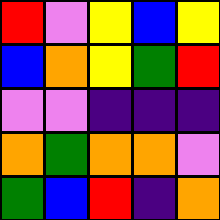[["red", "violet", "yellow", "blue", "yellow"], ["blue", "orange", "yellow", "green", "red"], ["violet", "violet", "indigo", "indigo", "indigo"], ["orange", "green", "orange", "orange", "violet"], ["green", "blue", "red", "indigo", "orange"]]